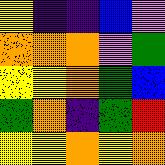[["yellow", "indigo", "indigo", "blue", "violet"], ["orange", "orange", "orange", "violet", "green"], ["yellow", "yellow", "orange", "green", "blue"], ["green", "orange", "indigo", "green", "red"], ["yellow", "yellow", "orange", "yellow", "orange"]]